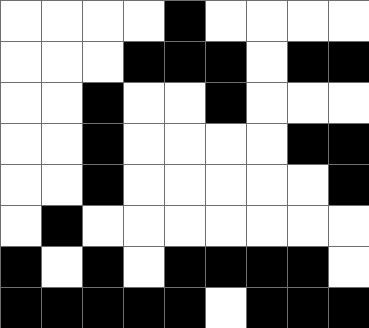[["white", "white", "white", "white", "black", "white", "white", "white", "white"], ["white", "white", "white", "black", "black", "black", "white", "black", "black"], ["white", "white", "black", "white", "white", "black", "white", "white", "white"], ["white", "white", "black", "white", "white", "white", "white", "black", "black"], ["white", "white", "black", "white", "white", "white", "white", "white", "black"], ["white", "black", "white", "white", "white", "white", "white", "white", "white"], ["black", "white", "black", "white", "black", "black", "black", "black", "white"], ["black", "black", "black", "black", "black", "white", "black", "black", "black"]]